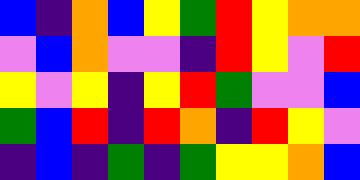[["blue", "indigo", "orange", "blue", "yellow", "green", "red", "yellow", "orange", "orange"], ["violet", "blue", "orange", "violet", "violet", "indigo", "red", "yellow", "violet", "red"], ["yellow", "violet", "yellow", "indigo", "yellow", "red", "green", "violet", "violet", "blue"], ["green", "blue", "red", "indigo", "red", "orange", "indigo", "red", "yellow", "violet"], ["indigo", "blue", "indigo", "green", "indigo", "green", "yellow", "yellow", "orange", "blue"]]